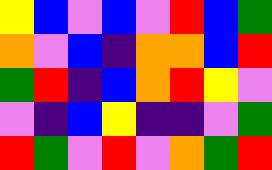[["yellow", "blue", "violet", "blue", "violet", "red", "blue", "green"], ["orange", "violet", "blue", "indigo", "orange", "orange", "blue", "red"], ["green", "red", "indigo", "blue", "orange", "red", "yellow", "violet"], ["violet", "indigo", "blue", "yellow", "indigo", "indigo", "violet", "green"], ["red", "green", "violet", "red", "violet", "orange", "green", "red"]]